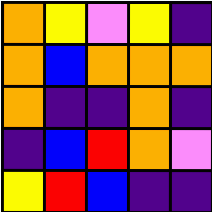[["orange", "yellow", "violet", "yellow", "indigo"], ["orange", "blue", "orange", "orange", "orange"], ["orange", "indigo", "indigo", "orange", "indigo"], ["indigo", "blue", "red", "orange", "violet"], ["yellow", "red", "blue", "indigo", "indigo"]]